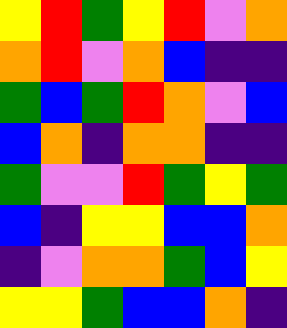[["yellow", "red", "green", "yellow", "red", "violet", "orange"], ["orange", "red", "violet", "orange", "blue", "indigo", "indigo"], ["green", "blue", "green", "red", "orange", "violet", "blue"], ["blue", "orange", "indigo", "orange", "orange", "indigo", "indigo"], ["green", "violet", "violet", "red", "green", "yellow", "green"], ["blue", "indigo", "yellow", "yellow", "blue", "blue", "orange"], ["indigo", "violet", "orange", "orange", "green", "blue", "yellow"], ["yellow", "yellow", "green", "blue", "blue", "orange", "indigo"]]